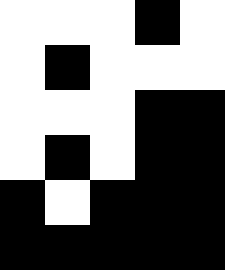[["white", "white", "white", "black", "white"], ["white", "black", "white", "white", "white"], ["white", "white", "white", "black", "black"], ["white", "black", "white", "black", "black"], ["black", "white", "black", "black", "black"], ["black", "black", "black", "black", "black"]]